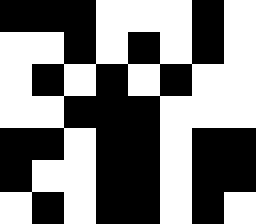[["black", "black", "black", "white", "white", "white", "black", "white"], ["white", "white", "black", "white", "black", "white", "black", "white"], ["white", "black", "white", "black", "white", "black", "white", "white"], ["white", "white", "black", "black", "black", "white", "white", "white"], ["black", "black", "white", "black", "black", "white", "black", "black"], ["black", "white", "white", "black", "black", "white", "black", "black"], ["white", "black", "white", "black", "black", "white", "black", "white"]]